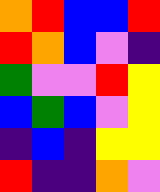[["orange", "red", "blue", "blue", "red"], ["red", "orange", "blue", "violet", "indigo"], ["green", "violet", "violet", "red", "yellow"], ["blue", "green", "blue", "violet", "yellow"], ["indigo", "blue", "indigo", "yellow", "yellow"], ["red", "indigo", "indigo", "orange", "violet"]]